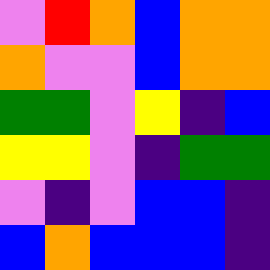[["violet", "red", "orange", "blue", "orange", "orange"], ["orange", "violet", "violet", "blue", "orange", "orange"], ["green", "green", "violet", "yellow", "indigo", "blue"], ["yellow", "yellow", "violet", "indigo", "green", "green"], ["violet", "indigo", "violet", "blue", "blue", "indigo"], ["blue", "orange", "blue", "blue", "blue", "indigo"]]